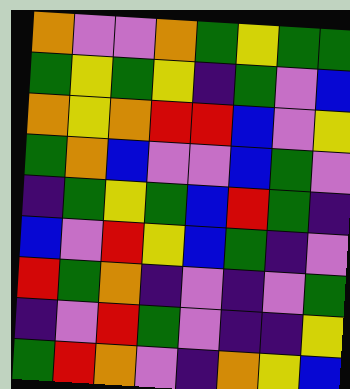[["orange", "violet", "violet", "orange", "green", "yellow", "green", "green"], ["green", "yellow", "green", "yellow", "indigo", "green", "violet", "blue"], ["orange", "yellow", "orange", "red", "red", "blue", "violet", "yellow"], ["green", "orange", "blue", "violet", "violet", "blue", "green", "violet"], ["indigo", "green", "yellow", "green", "blue", "red", "green", "indigo"], ["blue", "violet", "red", "yellow", "blue", "green", "indigo", "violet"], ["red", "green", "orange", "indigo", "violet", "indigo", "violet", "green"], ["indigo", "violet", "red", "green", "violet", "indigo", "indigo", "yellow"], ["green", "red", "orange", "violet", "indigo", "orange", "yellow", "blue"]]